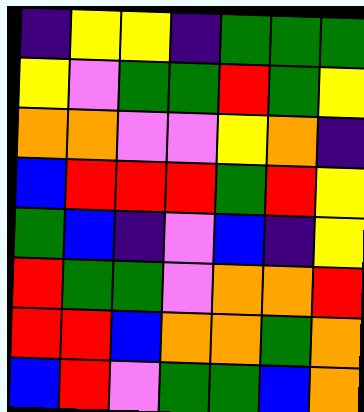[["indigo", "yellow", "yellow", "indigo", "green", "green", "green"], ["yellow", "violet", "green", "green", "red", "green", "yellow"], ["orange", "orange", "violet", "violet", "yellow", "orange", "indigo"], ["blue", "red", "red", "red", "green", "red", "yellow"], ["green", "blue", "indigo", "violet", "blue", "indigo", "yellow"], ["red", "green", "green", "violet", "orange", "orange", "red"], ["red", "red", "blue", "orange", "orange", "green", "orange"], ["blue", "red", "violet", "green", "green", "blue", "orange"]]